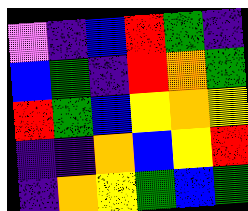[["violet", "indigo", "blue", "red", "green", "indigo"], ["blue", "green", "indigo", "red", "orange", "green"], ["red", "green", "blue", "yellow", "orange", "yellow"], ["indigo", "indigo", "orange", "blue", "yellow", "red"], ["indigo", "orange", "yellow", "green", "blue", "green"]]